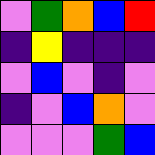[["violet", "green", "orange", "blue", "red"], ["indigo", "yellow", "indigo", "indigo", "indigo"], ["violet", "blue", "violet", "indigo", "violet"], ["indigo", "violet", "blue", "orange", "violet"], ["violet", "violet", "violet", "green", "blue"]]